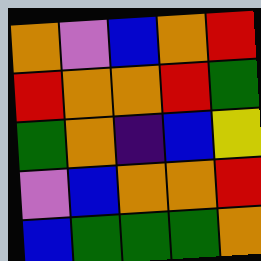[["orange", "violet", "blue", "orange", "red"], ["red", "orange", "orange", "red", "green"], ["green", "orange", "indigo", "blue", "yellow"], ["violet", "blue", "orange", "orange", "red"], ["blue", "green", "green", "green", "orange"]]